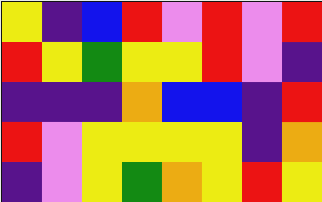[["yellow", "indigo", "blue", "red", "violet", "red", "violet", "red"], ["red", "yellow", "green", "yellow", "yellow", "red", "violet", "indigo"], ["indigo", "indigo", "indigo", "orange", "blue", "blue", "indigo", "red"], ["red", "violet", "yellow", "yellow", "yellow", "yellow", "indigo", "orange"], ["indigo", "violet", "yellow", "green", "orange", "yellow", "red", "yellow"]]